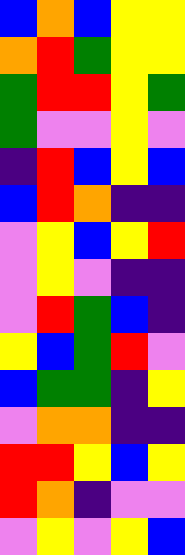[["blue", "orange", "blue", "yellow", "yellow"], ["orange", "red", "green", "yellow", "yellow"], ["green", "red", "red", "yellow", "green"], ["green", "violet", "violet", "yellow", "violet"], ["indigo", "red", "blue", "yellow", "blue"], ["blue", "red", "orange", "indigo", "indigo"], ["violet", "yellow", "blue", "yellow", "red"], ["violet", "yellow", "violet", "indigo", "indigo"], ["violet", "red", "green", "blue", "indigo"], ["yellow", "blue", "green", "red", "violet"], ["blue", "green", "green", "indigo", "yellow"], ["violet", "orange", "orange", "indigo", "indigo"], ["red", "red", "yellow", "blue", "yellow"], ["red", "orange", "indigo", "violet", "violet"], ["violet", "yellow", "violet", "yellow", "blue"]]